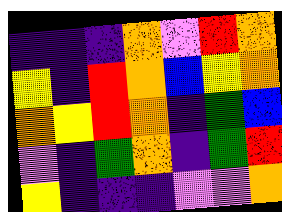[["indigo", "indigo", "indigo", "orange", "violet", "red", "orange"], ["yellow", "indigo", "red", "orange", "blue", "yellow", "orange"], ["orange", "yellow", "red", "orange", "indigo", "green", "blue"], ["violet", "indigo", "green", "orange", "indigo", "green", "red"], ["yellow", "indigo", "indigo", "indigo", "violet", "violet", "orange"]]